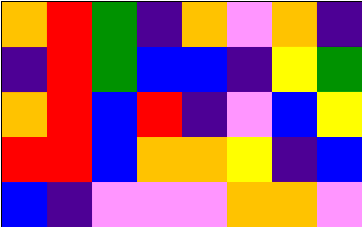[["orange", "red", "green", "indigo", "orange", "violet", "orange", "indigo"], ["indigo", "red", "green", "blue", "blue", "indigo", "yellow", "green"], ["orange", "red", "blue", "red", "indigo", "violet", "blue", "yellow"], ["red", "red", "blue", "orange", "orange", "yellow", "indigo", "blue"], ["blue", "indigo", "violet", "violet", "violet", "orange", "orange", "violet"]]